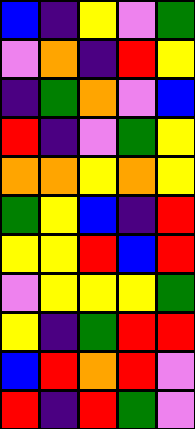[["blue", "indigo", "yellow", "violet", "green"], ["violet", "orange", "indigo", "red", "yellow"], ["indigo", "green", "orange", "violet", "blue"], ["red", "indigo", "violet", "green", "yellow"], ["orange", "orange", "yellow", "orange", "yellow"], ["green", "yellow", "blue", "indigo", "red"], ["yellow", "yellow", "red", "blue", "red"], ["violet", "yellow", "yellow", "yellow", "green"], ["yellow", "indigo", "green", "red", "red"], ["blue", "red", "orange", "red", "violet"], ["red", "indigo", "red", "green", "violet"]]